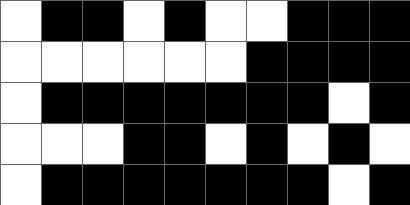[["white", "black", "black", "white", "black", "white", "white", "black", "black", "black"], ["white", "white", "white", "white", "white", "white", "black", "black", "black", "black"], ["white", "black", "black", "black", "black", "black", "black", "black", "white", "black"], ["white", "white", "white", "black", "black", "white", "black", "white", "black", "white"], ["white", "black", "black", "black", "black", "black", "black", "black", "white", "black"]]